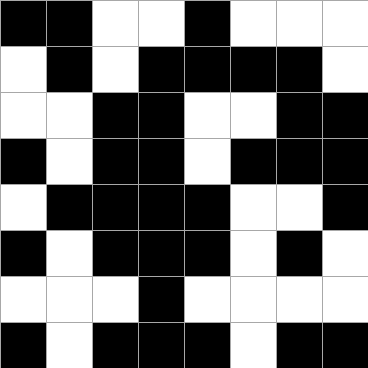[["black", "black", "white", "white", "black", "white", "white", "white"], ["white", "black", "white", "black", "black", "black", "black", "white"], ["white", "white", "black", "black", "white", "white", "black", "black"], ["black", "white", "black", "black", "white", "black", "black", "black"], ["white", "black", "black", "black", "black", "white", "white", "black"], ["black", "white", "black", "black", "black", "white", "black", "white"], ["white", "white", "white", "black", "white", "white", "white", "white"], ["black", "white", "black", "black", "black", "white", "black", "black"]]